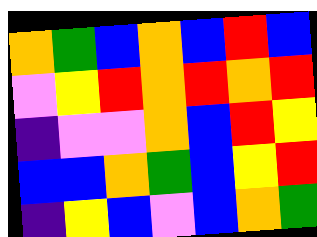[["orange", "green", "blue", "orange", "blue", "red", "blue"], ["violet", "yellow", "red", "orange", "red", "orange", "red"], ["indigo", "violet", "violet", "orange", "blue", "red", "yellow"], ["blue", "blue", "orange", "green", "blue", "yellow", "red"], ["indigo", "yellow", "blue", "violet", "blue", "orange", "green"]]